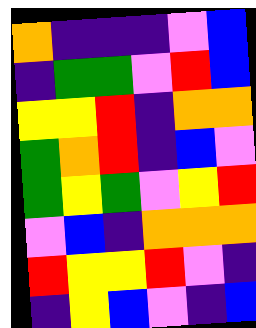[["orange", "indigo", "indigo", "indigo", "violet", "blue"], ["indigo", "green", "green", "violet", "red", "blue"], ["yellow", "yellow", "red", "indigo", "orange", "orange"], ["green", "orange", "red", "indigo", "blue", "violet"], ["green", "yellow", "green", "violet", "yellow", "red"], ["violet", "blue", "indigo", "orange", "orange", "orange"], ["red", "yellow", "yellow", "red", "violet", "indigo"], ["indigo", "yellow", "blue", "violet", "indigo", "blue"]]